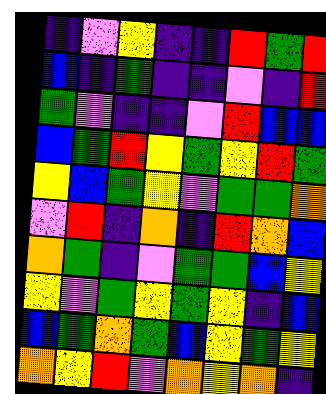[["indigo", "violet", "yellow", "indigo", "indigo", "red", "green", "red"], ["blue", "indigo", "green", "indigo", "indigo", "violet", "indigo", "red"], ["green", "violet", "indigo", "indigo", "violet", "red", "blue", "blue"], ["blue", "green", "red", "yellow", "green", "yellow", "red", "green"], ["yellow", "blue", "green", "yellow", "violet", "green", "green", "orange"], ["violet", "red", "indigo", "orange", "indigo", "red", "orange", "blue"], ["orange", "green", "indigo", "violet", "green", "green", "blue", "yellow"], ["yellow", "violet", "green", "yellow", "green", "yellow", "indigo", "blue"], ["blue", "green", "orange", "green", "blue", "yellow", "green", "yellow"], ["orange", "yellow", "red", "violet", "orange", "yellow", "orange", "indigo"]]